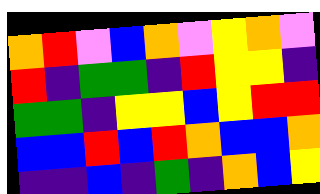[["orange", "red", "violet", "blue", "orange", "violet", "yellow", "orange", "violet"], ["red", "indigo", "green", "green", "indigo", "red", "yellow", "yellow", "indigo"], ["green", "green", "indigo", "yellow", "yellow", "blue", "yellow", "red", "red"], ["blue", "blue", "red", "blue", "red", "orange", "blue", "blue", "orange"], ["indigo", "indigo", "blue", "indigo", "green", "indigo", "orange", "blue", "yellow"]]